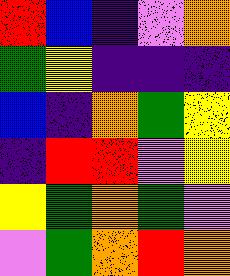[["red", "blue", "indigo", "violet", "orange"], ["green", "yellow", "indigo", "indigo", "indigo"], ["blue", "indigo", "orange", "green", "yellow"], ["indigo", "red", "red", "violet", "yellow"], ["yellow", "green", "orange", "green", "violet"], ["violet", "green", "orange", "red", "orange"]]